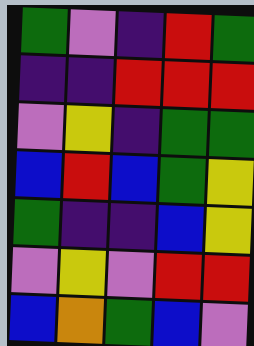[["green", "violet", "indigo", "red", "green"], ["indigo", "indigo", "red", "red", "red"], ["violet", "yellow", "indigo", "green", "green"], ["blue", "red", "blue", "green", "yellow"], ["green", "indigo", "indigo", "blue", "yellow"], ["violet", "yellow", "violet", "red", "red"], ["blue", "orange", "green", "blue", "violet"]]